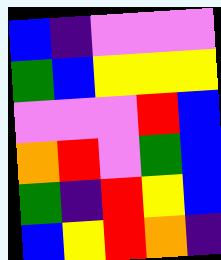[["blue", "indigo", "violet", "violet", "violet"], ["green", "blue", "yellow", "yellow", "yellow"], ["violet", "violet", "violet", "red", "blue"], ["orange", "red", "violet", "green", "blue"], ["green", "indigo", "red", "yellow", "blue"], ["blue", "yellow", "red", "orange", "indigo"]]